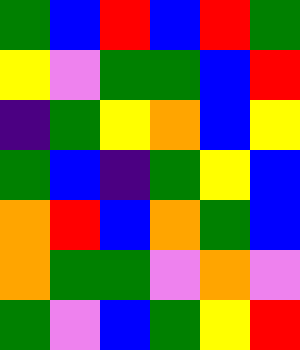[["green", "blue", "red", "blue", "red", "green"], ["yellow", "violet", "green", "green", "blue", "red"], ["indigo", "green", "yellow", "orange", "blue", "yellow"], ["green", "blue", "indigo", "green", "yellow", "blue"], ["orange", "red", "blue", "orange", "green", "blue"], ["orange", "green", "green", "violet", "orange", "violet"], ["green", "violet", "blue", "green", "yellow", "red"]]